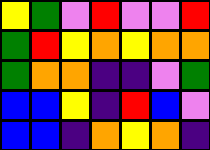[["yellow", "green", "violet", "red", "violet", "violet", "red"], ["green", "red", "yellow", "orange", "yellow", "orange", "orange"], ["green", "orange", "orange", "indigo", "indigo", "violet", "green"], ["blue", "blue", "yellow", "indigo", "red", "blue", "violet"], ["blue", "blue", "indigo", "orange", "yellow", "orange", "indigo"]]